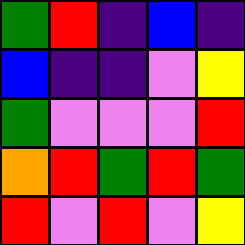[["green", "red", "indigo", "blue", "indigo"], ["blue", "indigo", "indigo", "violet", "yellow"], ["green", "violet", "violet", "violet", "red"], ["orange", "red", "green", "red", "green"], ["red", "violet", "red", "violet", "yellow"]]